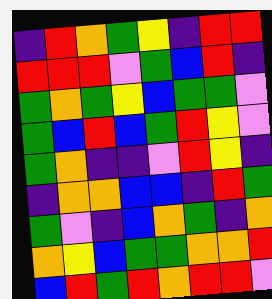[["indigo", "red", "orange", "green", "yellow", "indigo", "red", "red"], ["red", "red", "red", "violet", "green", "blue", "red", "indigo"], ["green", "orange", "green", "yellow", "blue", "green", "green", "violet"], ["green", "blue", "red", "blue", "green", "red", "yellow", "violet"], ["green", "orange", "indigo", "indigo", "violet", "red", "yellow", "indigo"], ["indigo", "orange", "orange", "blue", "blue", "indigo", "red", "green"], ["green", "violet", "indigo", "blue", "orange", "green", "indigo", "orange"], ["orange", "yellow", "blue", "green", "green", "orange", "orange", "red"], ["blue", "red", "green", "red", "orange", "red", "red", "violet"]]